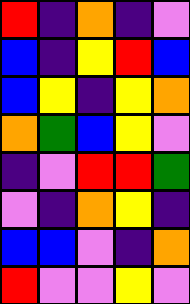[["red", "indigo", "orange", "indigo", "violet"], ["blue", "indigo", "yellow", "red", "blue"], ["blue", "yellow", "indigo", "yellow", "orange"], ["orange", "green", "blue", "yellow", "violet"], ["indigo", "violet", "red", "red", "green"], ["violet", "indigo", "orange", "yellow", "indigo"], ["blue", "blue", "violet", "indigo", "orange"], ["red", "violet", "violet", "yellow", "violet"]]